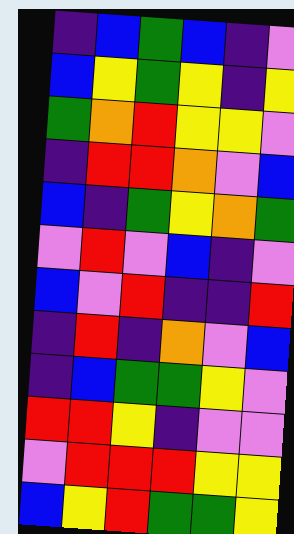[["indigo", "blue", "green", "blue", "indigo", "violet"], ["blue", "yellow", "green", "yellow", "indigo", "yellow"], ["green", "orange", "red", "yellow", "yellow", "violet"], ["indigo", "red", "red", "orange", "violet", "blue"], ["blue", "indigo", "green", "yellow", "orange", "green"], ["violet", "red", "violet", "blue", "indigo", "violet"], ["blue", "violet", "red", "indigo", "indigo", "red"], ["indigo", "red", "indigo", "orange", "violet", "blue"], ["indigo", "blue", "green", "green", "yellow", "violet"], ["red", "red", "yellow", "indigo", "violet", "violet"], ["violet", "red", "red", "red", "yellow", "yellow"], ["blue", "yellow", "red", "green", "green", "yellow"]]